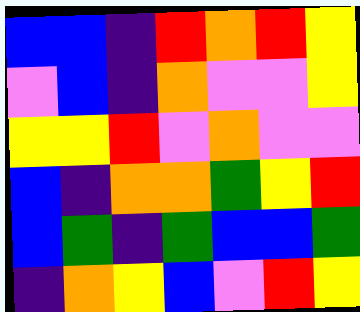[["blue", "blue", "indigo", "red", "orange", "red", "yellow"], ["violet", "blue", "indigo", "orange", "violet", "violet", "yellow"], ["yellow", "yellow", "red", "violet", "orange", "violet", "violet"], ["blue", "indigo", "orange", "orange", "green", "yellow", "red"], ["blue", "green", "indigo", "green", "blue", "blue", "green"], ["indigo", "orange", "yellow", "blue", "violet", "red", "yellow"]]